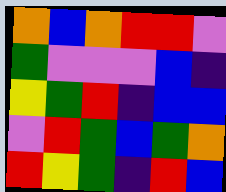[["orange", "blue", "orange", "red", "red", "violet"], ["green", "violet", "violet", "violet", "blue", "indigo"], ["yellow", "green", "red", "indigo", "blue", "blue"], ["violet", "red", "green", "blue", "green", "orange"], ["red", "yellow", "green", "indigo", "red", "blue"]]